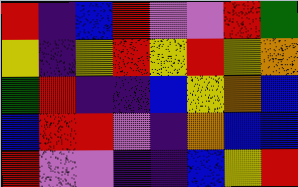[["red", "indigo", "blue", "red", "violet", "violet", "red", "green"], ["yellow", "indigo", "yellow", "red", "yellow", "red", "yellow", "orange"], ["green", "red", "indigo", "indigo", "blue", "yellow", "orange", "blue"], ["blue", "red", "red", "violet", "indigo", "orange", "blue", "blue"], ["red", "violet", "violet", "indigo", "indigo", "blue", "yellow", "red"]]